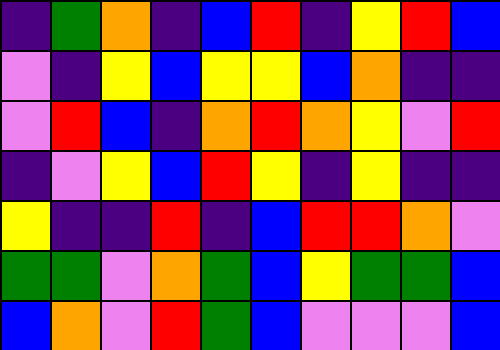[["indigo", "green", "orange", "indigo", "blue", "red", "indigo", "yellow", "red", "blue"], ["violet", "indigo", "yellow", "blue", "yellow", "yellow", "blue", "orange", "indigo", "indigo"], ["violet", "red", "blue", "indigo", "orange", "red", "orange", "yellow", "violet", "red"], ["indigo", "violet", "yellow", "blue", "red", "yellow", "indigo", "yellow", "indigo", "indigo"], ["yellow", "indigo", "indigo", "red", "indigo", "blue", "red", "red", "orange", "violet"], ["green", "green", "violet", "orange", "green", "blue", "yellow", "green", "green", "blue"], ["blue", "orange", "violet", "red", "green", "blue", "violet", "violet", "violet", "blue"]]